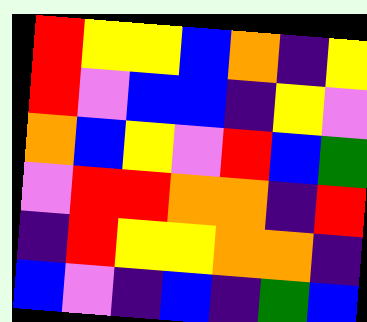[["red", "yellow", "yellow", "blue", "orange", "indigo", "yellow"], ["red", "violet", "blue", "blue", "indigo", "yellow", "violet"], ["orange", "blue", "yellow", "violet", "red", "blue", "green"], ["violet", "red", "red", "orange", "orange", "indigo", "red"], ["indigo", "red", "yellow", "yellow", "orange", "orange", "indigo"], ["blue", "violet", "indigo", "blue", "indigo", "green", "blue"]]